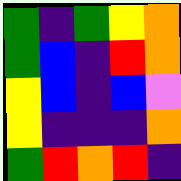[["green", "indigo", "green", "yellow", "orange"], ["green", "blue", "indigo", "red", "orange"], ["yellow", "blue", "indigo", "blue", "violet"], ["yellow", "indigo", "indigo", "indigo", "orange"], ["green", "red", "orange", "red", "indigo"]]